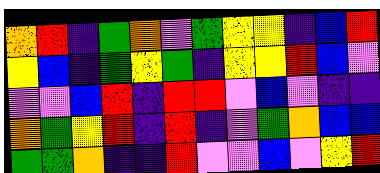[["orange", "red", "indigo", "green", "orange", "violet", "green", "yellow", "yellow", "indigo", "blue", "red"], ["yellow", "blue", "indigo", "green", "yellow", "green", "indigo", "yellow", "yellow", "red", "blue", "violet"], ["violet", "violet", "blue", "red", "indigo", "red", "red", "violet", "blue", "violet", "indigo", "indigo"], ["orange", "green", "yellow", "red", "indigo", "red", "indigo", "violet", "green", "orange", "blue", "blue"], ["green", "green", "orange", "indigo", "indigo", "red", "violet", "violet", "blue", "violet", "yellow", "red"]]